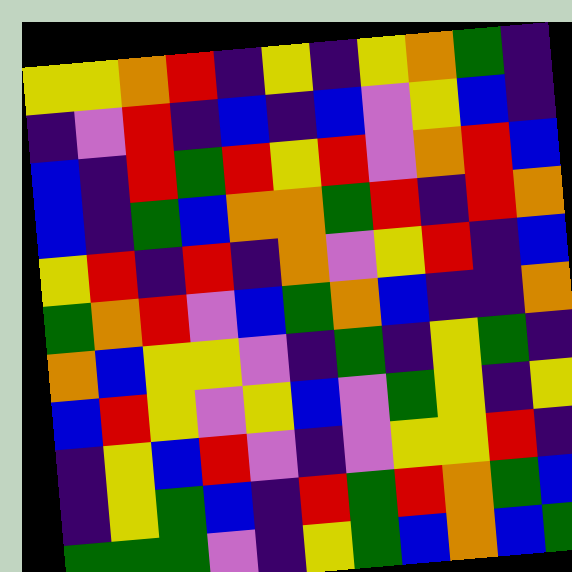[["yellow", "yellow", "orange", "red", "indigo", "yellow", "indigo", "yellow", "orange", "green", "indigo"], ["indigo", "violet", "red", "indigo", "blue", "indigo", "blue", "violet", "yellow", "blue", "indigo"], ["blue", "indigo", "red", "green", "red", "yellow", "red", "violet", "orange", "red", "blue"], ["blue", "indigo", "green", "blue", "orange", "orange", "green", "red", "indigo", "red", "orange"], ["yellow", "red", "indigo", "red", "indigo", "orange", "violet", "yellow", "red", "indigo", "blue"], ["green", "orange", "red", "violet", "blue", "green", "orange", "blue", "indigo", "indigo", "orange"], ["orange", "blue", "yellow", "yellow", "violet", "indigo", "green", "indigo", "yellow", "green", "indigo"], ["blue", "red", "yellow", "violet", "yellow", "blue", "violet", "green", "yellow", "indigo", "yellow"], ["indigo", "yellow", "blue", "red", "violet", "indigo", "violet", "yellow", "yellow", "red", "indigo"], ["indigo", "yellow", "green", "blue", "indigo", "red", "green", "red", "orange", "green", "blue"], ["green", "green", "green", "violet", "indigo", "yellow", "green", "blue", "orange", "blue", "green"]]